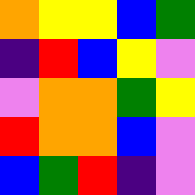[["orange", "yellow", "yellow", "blue", "green"], ["indigo", "red", "blue", "yellow", "violet"], ["violet", "orange", "orange", "green", "yellow"], ["red", "orange", "orange", "blue", "violet"], ["blue", "green", "red", "indigo", "violet"]]